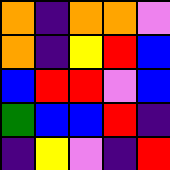[["orange", "indigo", "orange", "orange", "violet"], ["orange", "indigo", "yellow", "red", "blue"], ["blue", "red", "red", "violet", "blue"], ["green", "blue", "blue", "red", "indigo"], ["indigo", "yellow", "violet", "indigo", "red"]]